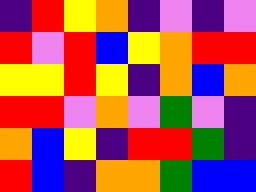[["indigo", "red", "yellow", "orange", "indigo", "violet", "indigo", "violet"], ["red", "violet", "red", "blue", "yellow", "orange", "red", "red"], ["yellow", "yellow", "red", "yellow", "indigo", "orange", "blue", "orange"], ["red", "red", "violet", "orange", "violet", "green", "violet", "indigo"], ["orange", "blue", "yellow", "indigo", "red", "red", "green", "indigo"], ["red", "blue", "indigo", "orange", "orange", "green", "blue", "blue"]]